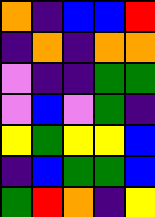[["orange", "indigo", "blue", "blue", "red"], ["indigo", "orange", "indigo", "orange", "orange"], ["violet", "indigo", "indigo", "green", "green"], ["violet", "blue", "violet", "green", "indigo"], ["yellow", "green", "yellow", "yellow", "blue"], ["indigo", "blue", "green", "green", "blue"], ["green", "red", "orange", "indigo", "yellow"]]